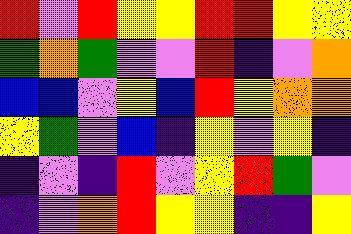[["red", "violet", "red", "yellow", "yellow", "red", "red", "yellow", "yellow"], ["green", "orange", "green", "violet", "violet", "red", "indigo", "violet", "orange"], ["blue", "blue", "violet", "yellow", "blue", "red", "yellow", "orange", "orange"], ["yellow", "green", "violet", "blue", "indigo", "yellow", "violet", "yellow", "indigo"], ["indigo", "violet", "indigo", "red", "violet", "yellow", "red", "green", "violet"], ["indigo", "violet", "orange", "red", "yellow", "yellow", "indigo", "indigo", "yellow"]]